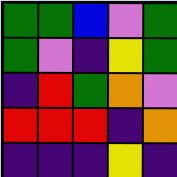[["green", "green", "blue", "violet", "green"], ["green", "violet", "indigo", "yellow", "green"], ["indigo", "red", "green", "orange", "violet"], ["red", "red", "red", "indigo", "orange"], ["indigo", "indigo", "indigo", "yellow", "indigo"]]